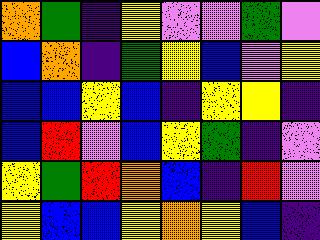[["orange", "green", "indigo", "yellow", "violet", "violet", "green", "violet"], ["blue", "orange", "indigo", "green", "yellow", "blue", "violet", "yellow"], ["blue", "blue", "yellow", "blue", "indigo", "yellow", "yellow", "indigo"], ["blue", "red", "violet", "blue", "yellow", "green", "indigo", "violet"], ["yellow", "green", "red", "orange", "blue", "indigo", "red", "violet"], ["yellow", "blue", "blue", "yellow", "orange", "yellow", "blue", "indigo"]]